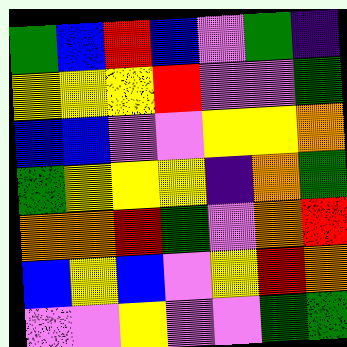[["green", "blue", "red", "blue", "violet", "green", "indigo"], ["yellow", "yellow", "yellow", "red", "violet", "violet", "green"], ["blue", "blue", "violet", "violet", "yellow", "yellow", "orange"], ["green", "yellow", "yellow", "yellow", "indigo", "orange", "green"], ["orange", "orange", "red", "green", "violet", "orange", "red"], ["blue", "yellow", "blue", "violet", "yellow", "red", "orange"], ["violet", "violet", "yellow", "violet", "violet", "green", "green"]]